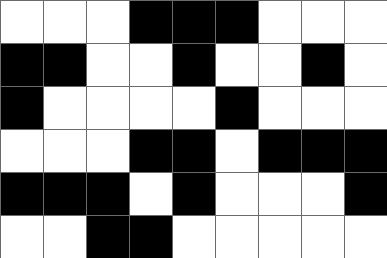[["white", "white", "white", "black", "black", "black", "white", "white", "white"], ["black", "black", "white", "white", "black", "white", "white", "black", "white"], ["black", "white", "white", "white", "white", "black", "white", "white", "white"], ["white", "white", "white", "black", "black", "white", "black", "black", "black"], ["black", "black", "black", "white", "black", "white", "white", "white", "black"], ["white", "white", "black", "black", "white", "white", "white", "white", "white"]]